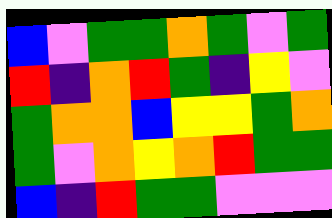[["blue", "violet", "green", "green", "orange", "green", "violet", "green"], ["red", "indigo", "orange", "red", "green", "indigo", "yellow", "violet"], ["green", "orange", "orange", "blue", "yellow", "yellow", "green", "orange"], ["green", "violet", "orange", "yellow", "orange", "red", "green", "green"], ["blue", "indigo", "red", "green", "green", "violet", "violet", "violet"]]